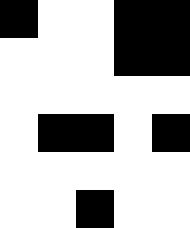[["black", "white", "white", "black", "black"], ["white", "white", "white", "black", "black"], ["white", "white", "white", "white", "white"], ["white", "black", "black", "white", "black"], ["white", "white", "white", "white", "white"], ["white", "white", "black", "white", "white"]]